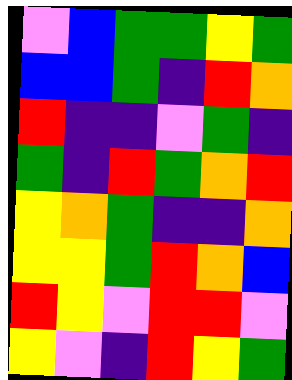[["violet", "blue", "green", "green", "yellow", "green"], ["blue", "blue", "green", "indigo", "red", "orange"], ["red", "indigo", "indigo", "violet", "green", "indigo"], ["green", "indigo", "red", "green", "orange", "red"], ["yellow", "orange", "green", "indigo", "indigo", "orange"], ["yellow", "yellow", "green", "red", "orange", "blue"], ["red", "yellow", "violet", "red", "red", "violet"], ["yellow", "violet", "indigo", "red", "yellow", "green"]]